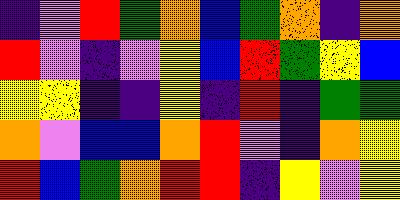[["indigo", "violet", "red", "green", "orange", "blue", "green", "orange", "indigo", "orange"], ["red", "violet", "indigo", "violet", "yellow", "blue", "red", "green", "yellow", "blue"], ["yellow", "yellow", "indigo", "indigo", "yellow", "indigo", "red", "indigo", "green", "green"], ["orange", "violet", "blue", "blue", "orange", "red", "violet", "indigo", "orange", "yellow"], ["red", "blue", "green", "orange", "red", "red", "indigo", "yellow", "violet", "yellow"]]